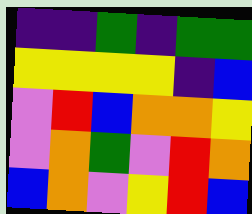[["indigo", "indigo", "green", "indigo", "green", "green"], ["yellow", "yellow", "yellow", "yellow", "indigo", "blue"], ["violet", "red", "blue", "orange", "orange", "yellow"], ["violet", "orange", "green", "violet", "red", "orange"], ["blue", "orange", "violet", "yellow", "red", "blue"]]